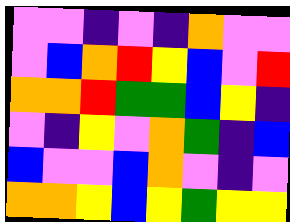[["violet", "violet", "indigo", "violet", "indigo", "orange", "violet", "violet"], ["violet", "blue", "orange", "red", "yellow", "blue", "violet", "red"], ["orange", "orange", "red", "green", "green", "blue", "yellow", "indigo"], ["violet", "indigo", "yellow", "violet", "orange", "green", "indigo", "blue"], ["blue", "violet", "violet", "blue", "orange", "violet", "indigo", "violet"], ["orange", "orange", "yellow", "blue", "yellow", "green", "yellow", "yellow"]]